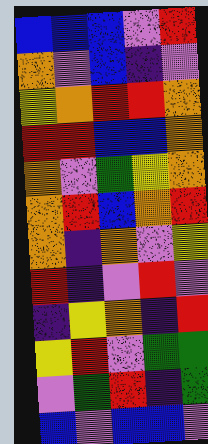[["blue", "blue", "blue", "violet", "red"], ["orange", "violet", "blue", "indigo", "violet"], ["yellow", "orange", "red", "red", "orange"], ["red", "red", "blue", "blue", "orange"], ["orange", "violet", "green", "yellow", "orange"], ["orange", "red", "blue", "orange", "red"], ["orange", "indigo", "orange", "violet", "yellow"], ["red", "indigo", "violet", "red", "violet"], ["indigo", "yellow", "orange", "indigo", "red"], ["yellow", "red", "violet", "green", "green"], ["violet", "green", "red", "indigo", "green"], ["blue", "violet", "blue", "blue", "violet"]]